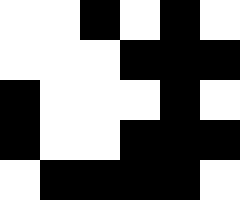[["white", "white", "black", "white", "black", "white"], ["white", "white", "white", "black", "black", "black"], ["black", "white", "white", "white", "black", "white"], ["black", "white", "white", "black", "black", "black"], ["white", "black", "black", "black", "black", "white"]]